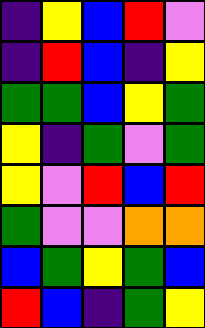[["indigo", "yellow", "blue", "red", "violet"], ["indigo", "red", "blue", "indigo", "yellow"], ["green", "green", "blue", "yellow", "green"], ["yellow", "indigo", "green", "violet", "green"], ["yellow", "violet", "red", "blue", "red"], ["green", "violet", "violet", "orange", "orange"], ["blue", "green", "yellow", "green", "blue"], ["red", "blue", "indigo", "green", "yellow"]]